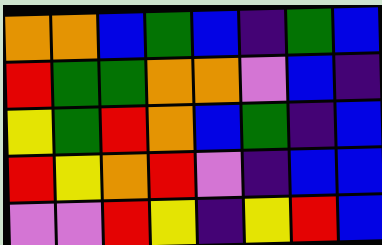[["orange", "orange", "blue", "green", "blue", "indigo", "green", "blue"], ["red", "green", "green", "orange", "orange", "violet", "blue", "indigo"], ["yellow", "green", "red", "orange", "blue", "green", "indigo", "blue"], ["red", "yellow", "orange", "red", "violet", "indigo", "blue", "blue"], ["violet", "violet", "red", "yellow", "indigo", "yellow", "red", "blue"]]